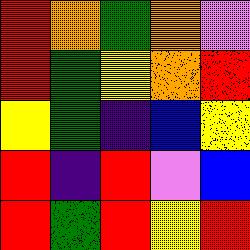[["red", "orange", "green", "orange", "violet"], ["red", "green", "yellow", "orange", "red"], ["yellow", "green", "indigo", "blue", "yellow"], ["red", "indigo", "red", "violet", "blue"], ["red", "green", "red", "yellow", "red"]]